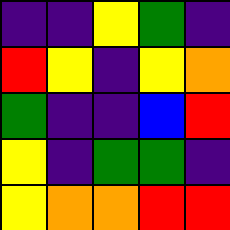[["indigo", "indigo", "yellow", "green", "indigo"], ["red", "yellow", "indigo", "yellow", "orange"], ["green", "indigo", "indigo", "blue", "red"], ["yellow", "indigo", "green", "green", "indigo"], ["yellow", "orange", "orange", "red", "red"]]